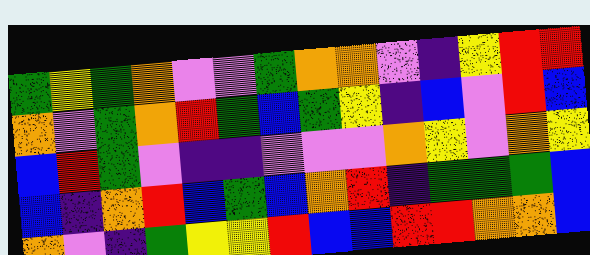[["green", "yellow", "green", "orange", "violet", "violet", "green", "orange", "orange", "violet", "indigo", "yellow", "red", "red"], ["orange", "violet", "green", "orange", "red", "green", "blue", "green", "yellow", "indigo", "blue", "violet", "red", "blue"], ["blue", "red", "green", "violet", "indigo", "indigo", "violet", "violet", "violet", "orange", "yellow", "violet", "orange", "yellow"], ["blue", "indigo", "orange", "red", "blue", "green", "blue", "orange", "red", "indigo", "green", "green", "green", "blue"], ["orange", "violet", "indigo", "green", "yellow", "yellow", "red", "blue", "blue", "red", "red", "orange", "orange", "blue"]]